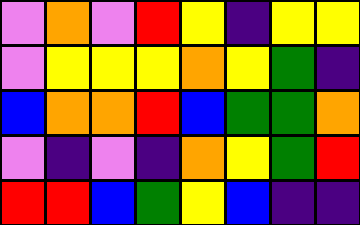[["violet", "orange", "violet", "red", "yellow", "indigo", "yellow", "yellow"], ["violet", "yellow", "yellow", "yellow", "orange", "yellow", "green", "indigo"], ["blue", "orange", "orange", "red", "blue", "green", "green", "orange"], ["violet", "indigo", "violet", "indigo", "orange", "yellow", "green", "red"], ["red", "red", "blue", "green", "yellow", "blue", "indigo", "indigo"]]